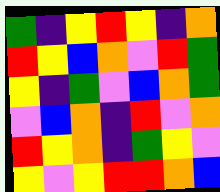[["green", "indigo", "yellow", "red", "yellow", "indigo", "orange"], ["red", "yellow", "blue", "orange", "violet", "red", "green"], ["yellow", "indigo", "green", "violet", "blue", "orange", "green"], ["violet", "blue", "orange", "indigo", "red", "violet", "orange"], ["red", "yellow", "orange", "indigo", "green", "yellow", "violet"], ["yellow", "violet", "yellow", "red", "red", "orange", "blue"]]